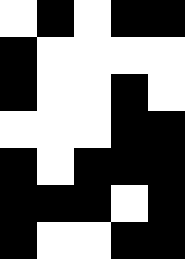[["white", "black", "white", "black", "black"], ["black", "white", "white", "white", "white"], ["black", "white", "white", "black", "white"], ["white", "white", "white", "black", "black"], ["black", "white", "black", "black", "black"], ["black", "black", "black", "white", "black"], ["black", "white", "white", "black", "black"]]